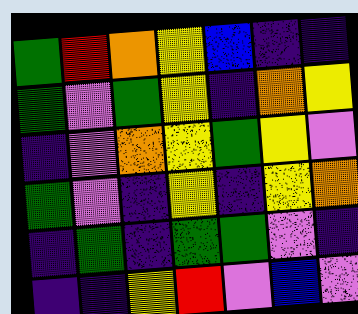[["green", "red", "orange", "yellow", "blue", "indigo", "indigo"], ["green", "violet", "green", "yellow", "indigo", "orange", "yellow"], ["indigo", "violet", "orange", "yellow", "green", "yellow", "violet"], ["green", "violet", "indigo", "yellow", "indigo", "yellow", "orange"], ["indigo", "green", "indigo", "green", "green", "violet", "indigo"], ["indigo", "indigo", "yellow", "red", "violet", "blue", "violet"]]